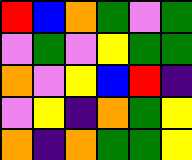[["red", "blue", "orange", "green", "violet", "green"], ["violet", "green", "violet", "yellow", "green", "green"], ["orange", "violet", "yellow", "blue", "red", "indigo"], ["violet", "yellow", "indigo", "orange", "green", "yellow"], ["orange", "indigo", "orange", "green", "green", "yellow"]]